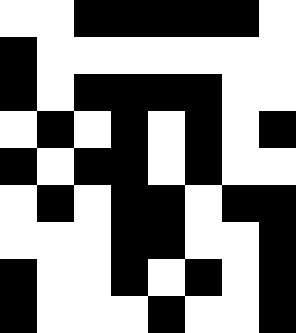[["white", "white", "black", "black", "black", "black", "black", "white"], ["black", "white", "white", "white", "white", "white", "white", "white"], ["black", "white", "black", "black", "black", "black", "white", "white"], ["white", "black", "white", "black", "white", "black", "white", "black"], ["black", "white", "black", "black", "white", "black", "white", "white"], ["white", "black", "white", "black", "black", "white", "black", "black"], ["white", "white", "white", "black", "black", "white", "white", "black"], ["black", "white", "white", "black", "white", "black", "white", "black"], ["black", "white", "white", "white", "black", "white", "white", "black"]]